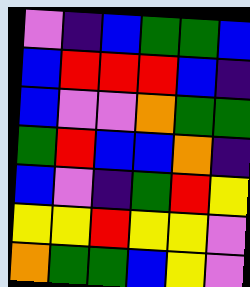[["violet", "indigo", "blue", "green", "green", "blue"], ["blue", "red", "red", "red", "blue", "indigo"], ["blue", "violet", "violet", "orange", "green", "green"], ["green", "red", "blue", "blue", "orange", "indigo"], ["blue", "violet", "indigo", "green", "red", "yellow"], ["yellow", "yellow", "red", "yellow", "yellow", "violet"], ["orange", "green", "green", "blue", "yellow", "violet"]]